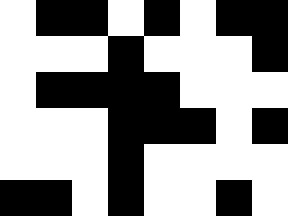[["white", "black", "black", "white", "black", "white", "black", "black"], ["white", "white", "white", "black", "white", "white", "white", "black"], ["white", "black", "black", "black", "black", "white", "white", "white"], ["white", "white", "white", "black", "black", "black", "white", "black"], ["white", "white", "white", "black", "white", "white", "white", "white"], ["black", "black", "white", "black", "white", "white", "black", "white"]]